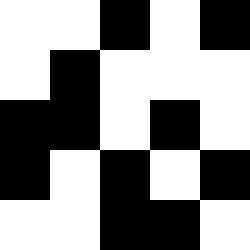[["white", "white", "black", "white", "black"], ["white", "black", "white", "white", "white"], ["black", "black", "white", "black", "white"], ["black", "white", "black", "white", "black"], ["white", "white", "black", "black", "white"]]